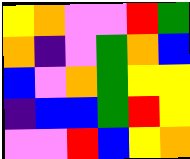[["yellow", "orange", "violet", "violet", "red", "green"], ["orange", "indigo", "violet", "green", "orange", "blue"], ["blue", "violet", "orange", "green", "yellow", "yellow"], ["indigo", "blue", "blue", "green", "red", "yellow"], ["violet", "violet", "red", "blue", "yellow", "orange"]]